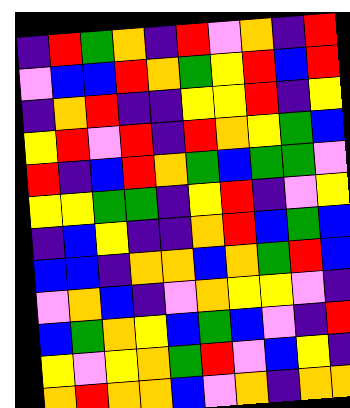[["indigo", "red", "green", "orange", "indigo", "red", "violet", "orange", "indigo", "red"], ["violet", "blue", "blue", "red", "orange", "green", "yellow", "red", "blue", "red"], ["indigo", "orange", "red", "indigo", "indigo", "yellow", "yellow", "red", "indigo", "yellow"], ["yellow", "red", "violet", "red", "indigo", "red", "orange", "yellow", "green", "blue"], ["red", "indigo", "blue", "red", "orange", "green", "blue", "green", "green", "violet"], ["yellow", "yellow", "green", "green", "indigo", "yellow", "red", "indigo", "violet", "yellow"], ["indigo", "blue", "yellow", "indigo", "indigo", "orange", "red", "blue", "green", "blue"], ["blue", "blue", "indigo", "orange", "orange", "blue", "orange", "green", "red", "blue"], ["violet", "orange", "blue", "indigo", "violet", "orange", "yellow", "yellow", "violet", "indigo"], ["blue", "green", "orange", "yellow", "blue", "green", "blue", "violet", "indigo", "red"], ["yellow", "violet", "yellow", "orange", "green", "red", "violet", "blue", "yellow", "indigo"], ["orange", "red", "orange", "orange", "blue", "violet", "orange", "indigo", "orange", "orange"]]